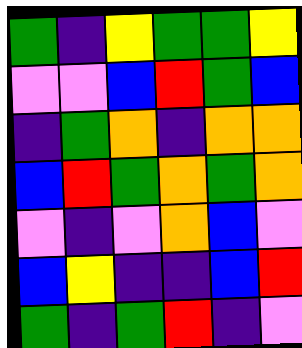[["green", "indigo", "yellow", "green", "green", "yellow"], ["violet", "violet", "blue", "red", "green", "blue"], ["indigo", "green", "orange", "indigo", "orange", "orange"], ["blue", "red", "green", "orange", "green", "orange"], ["violet", "indigo", "violet", "orange", "blue", "violet"], ["blue", "yellow", "indigo", "indigo", "blue", "red"], ["green", "indigo", "green", "red", "indigo", "violet"]]